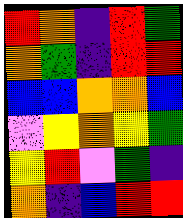[["red", "orange", "indigo", "red", "green"], ["orange", "green", "indigo", "red", "red"], ["blue", "blue", "orange", "orange", "blue"], ["violet", "yellow", "orange", "yellow", "green"], ["yellow", "red", "violet", "green", "indigo"], ["orange", "indigo", "blue", "red", "red"]]